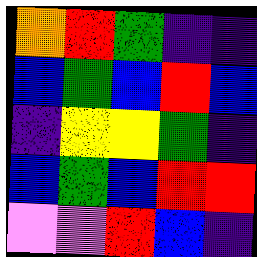[["orange", "red", "green", "indigo", "indigo"], ["blue", "green", "blue", "red", "blue"], ["indigo", "yellow", "yellow", "green", "indigo"], ["blue", "green", "blue", "red", "red"], ["violet", "violet", "red", "blue", "indigo"]]